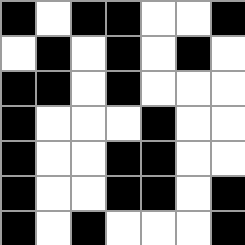[["black", "white", "black", "black", "white", "white", "black"], ["white", "black", "white", "black", "white", "black", "white"], ["black", "black", "white", "black", "white", "white", "white"], ["black", "white", "white", "white", "black", "white", "white"], ["black", "white", "white", "black", "black", "white", "white"], ["black", "white", "white", "black", "black", "white", "black"], ["black", "white", "black", "white", "white", "white", "black"]]